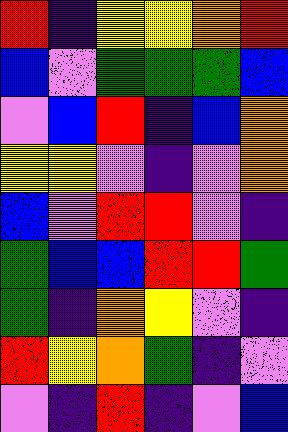[["red", "indigo", "yellow", "yellow", "orange", "red"], ["blue", "violet", "green", "green", "green", "blue"], ["violet", "blue", "red", "indigo", "blue", "orange"], ["yellow", "yellow", "violet", "indigo", "violet", "orange"], ["blue", "violet", "red", "red", "violet", "indigo"], ["green", "blue", "blue", "red", "red", "green"], ["green", "indigo", "orange", "yellow", "violet", "indigo"], ["red", "yellow", "orange", "green", "indigo", "violet"], ["violet", "indigo", "red", "indigo", "violet", "blue"]]